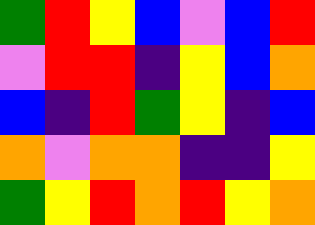[["green", "red", "yellow", "blue", "violet", "blue", "red"], ["violet", "red", "red", "indigo", "yellow", "blue", "orange"], ["blue", "indigo", "red", "green", "yellow", "indigo", "blue"], ["orange", "violet", "orange", "orange", "indigo", "indigo", "yellow"], ["green", "yellow", "red", "orange", "red", "yellow", "orange"]]